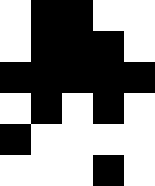[["white", "black", "black", "white", "white"], ["white", "black", "black", "black", "white"], ["black", "black", "black", "black", "black"], ["white", "black", "white", "black", "white"], ["black", "white", "white", "white", "white"], ["white", "white", "white", "black", "white"]]